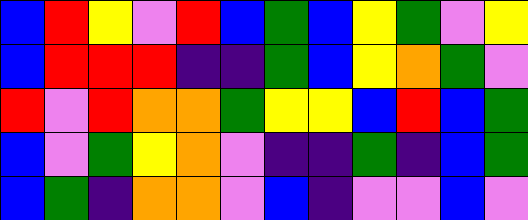[["blue", "red", "yellow", "violet", "red", "blue", "green", "blue", "yellow", "green", "violet", "yellow"], ["blue", "red", "red", "red", "indigo", "indigo", "green", "blue", "yellow", "orange", "green", "violet"], ["red", "violet", "red", "orange", "orange", "green", "yellow", "yellow", "blue", "red", "blue", "green"], ["blue", "violet", "green", "yellow", "orange", "violet", "indigo", "indigo", "green", "indigo", "blue", "green"], ["blue", "green", "indigo", "orange", "orange", "violet", "blue", "indigo", "violet", "violet", "blue", "violet"]]